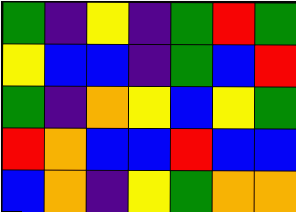[["green", "indigo", "yellow", "indigo", "green", "red", "green"], ["yellow", "blue", "blue", "indigo", "green", "blue", "red"], ["green", "indigo", "orange", "yellow", "blue", "yellow", "green"], ["red", "orange", "blue", "blue", "red", "blue", "blue"], ["blue", "orange", "indigo", "yellow", "green", "orange", "orange"]]